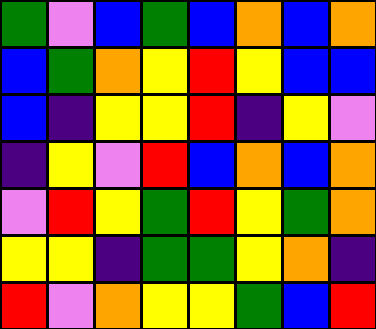[["green", "violet", "blue", "green", "blue", "orange", "blue", "orange"], ["blue", "green", "orange", "yellow", "red", "yellow", "blue", "blue"], ["blue", "indigo", "yellow", "yellow", "red", "indigo", "yellow", "violet"], ["indigo", "yellow", "violet", "red", "blue", "orange", "blue", "orange"], ["violet", "red", "yellow", "green", "red", "yellow", "green", "orange"], ["yellow", "yellow", "indigo", "green", "green", "yellow", "orange", "indigo"], ["red", "violet", "orange", "yellow", "yellow", "green", "blue", "red"]]